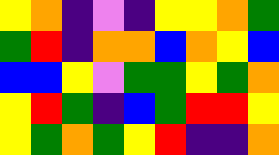[["yellow", "orange", "indigo", "violet", "indigo", "yellow", "yellow", "orange", "green"], ["green", "red", "indigo", "orange", "orange", "blue", "orange", "yellow", "blue"], ["blue", "blue", "yellow", "violet", "green", "green", "yellow", "green", "orange"], ["yellow", "red", "green", "indigo", "blue", "green", "red", "red", "yellow"], ["yellow", "green", "orange", "green", "yellow", "red", "indigo", "indigo", "orange"]]